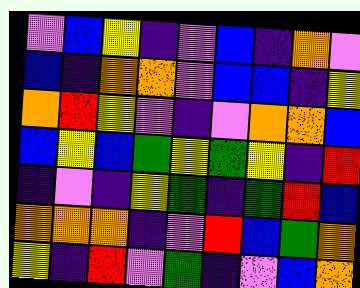[["violet", "blue", "yellow", "indigo", "violet", "blue", "indigo", "orange", "violet"], ["blue", "indigo", "orange", "orange", "violet", "blue", "blue", "indigo", "yellow"], ["orange", "red", "yellow", "violet", "indigo", "violet", "orange", "orange", "blue"], ["blue", "yellow", "blue", "green", "yellow", "green", "yellow", "indigo", "red"], ["indigo", "violet", "indigo", "yellow", "green", "indigo", "green", "red", "blue"], ["orange", "orange", "orange", "indigo", "violet", "red", "blue", "green", "orange"], ["yellow", "indigo", "red", "violet", "green", "indigo", "violet", "blue", "orange"]]